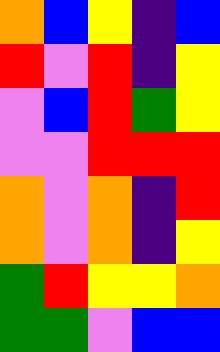[["orange", "blue", "yellow", "indigo", "blue"], ["red", "violet", "red", "indigo", "yellow"], ["violet", "blue", "red", "green", "yellow"], ["violet", "violet", "red", "red", "red"], ["orange", "violet", "orange", "indigo", "red"], ["orange", "violet", "orange", "indigo", "yellow"], ["green", "red", "yellow", "yellow", "orange"], ["green", "green", "violet", "blue", "blue"]]